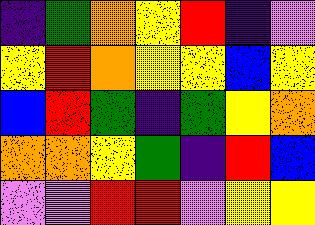[["indigo", "green", "orange", "yellow", "red", "indigo", "violet"], ["yellow", "red", "orange", "yellow", "yellow", "blue", "yellow"], ["blue", "red", "green", "indigo", "green", "yellow", "orange"], ["orange", "orange", "yellow", "green", "indigo", "red", "blue"], ["violet", "violet", "red", "red", "violet", "yellow", "yellow"]]